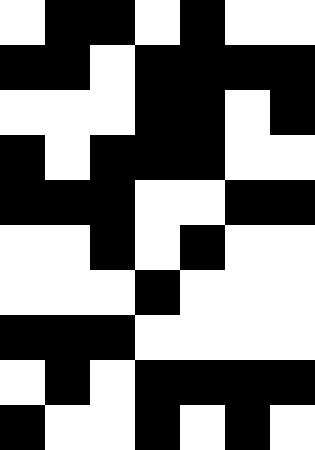[["white", "black", "black", "white", "black", "white", "white"], ["black", "black", "white", "black", "black", "black", "black"], ["white", "white", "white", "black", "black", "white", "black"], ["black", "white", "black", "black", "black", "white", "white"], ["black", "black", "black", "white", "white", "black", "black"], ["white", "white", "black", "white", "black", "white", "white"], ["white", "white", "white", "black", "white", "white", "white"], ["black", "black", "black", "white", "white", "white", "white"], ["white", "black", "white", "black", "black", "black", "black"], ["black", "white", "white", "black", "white", "black", "white"]]